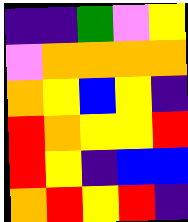[["indigo", "indigo", "green", "violet", "yellow"], ["violet", "orange", "orange", "orange", "orange"], ["orange", "yellow", "blue", "yellow", "indigo"], ["red", "orange", "yellow", "yellow", "red"], ["red", "yellow", "indigo", "blue", "blue"], ["orange", "red", "yellow", "red", "indigo"]]